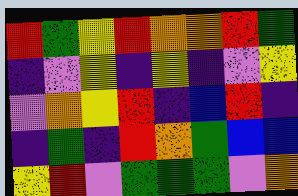[["red", "green", "yellow", "red", "orange", "orange", "red", "green"], ["indigo", "violet", "yellow", "indigo", "yellow", "indigo", "violet", "yellow"], ["violet", "orange", "yellow", "red", "indigo", "blue", "red", "indigo"], ["indigo", "green", "indigo", "red", "orange", "green", "blue", "blue"], ["yellow", "red", "violet", "green", "green", "green", "violet", "orange"]]